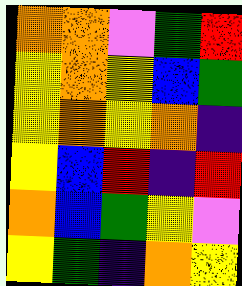[["orange", "orange", "violet", "green", "red"], ["yellow", "orange", "yellow", "blue", "green"], ["yellow", "orange", "yellow", "orange", "indigo"], ["yellow", "blue", "red", "indigo", "red"], ["orange", "blue", "green", "yellow", "violet"], ["yellow", "green", "indigo", "orange", "yellow"]]